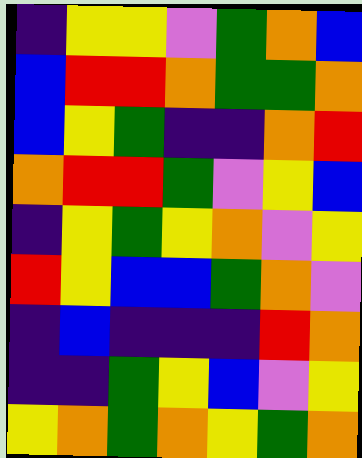[["indigo", "yellow", "yellow", "violet", "green", "orange", "blue"], ["blue", "red", "red", "orange", "green", "green", "orange"], ["blue", "yellow", "green", "indigo", "indigo", "orange", "red"], ["orange", "red", "red", "green", "violet", "yellow", "blue"], ["indigo", "yellow", "green", "yellow", "orange", "violet", "yellow"], ["red", "yellow", "blue", "blue", "green", "orange", "violet"], ["indigo", "blue", "indigo", "indigo", "indigo", "red", "orange"], ["indigo", "indigo", "green", "yellow", "blue", "violet", "yellow"], ["yellow", "orange", "green", "orange", "yellow", "green", "orange"]]